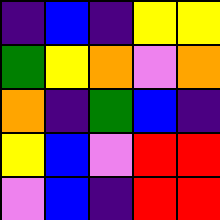[["indigo", "blue", "indigo", "yellow", "yellow"], ["green", "yellow", "orange", "violet", "orange"], ["orange", "indigo", "green", "blue", "indigo"], ["yellow", "blue", "violet", "red", "red"], ["violet", "blue", "indigo", "red", "red"]]